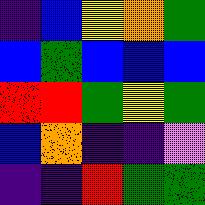[["indigo", "blue", "yellow", "orange", "green"], ["blue", "green", "blue", "blue", "blue"], ["red", "red", "green", "yellow", "green"], ["blue", "orange", "indigo", "indigo", "violet"], ["indigo", "indigo", "red", "green", "green"]]